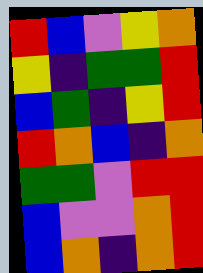[["red", "blue", "violet", "yellow", "orange"], ["yellow", "indigo", "green", "green", "red"], ["blue", "green", "indigo", "yellow", "red"], ["red", "orange", "blue", "indigo", "orange"], ["green", "green", "violet", "red", "red"], ["blue", "violet", "violet", "orange", "red"], ["blue", "orange", "indigo", "orange", "red"]]